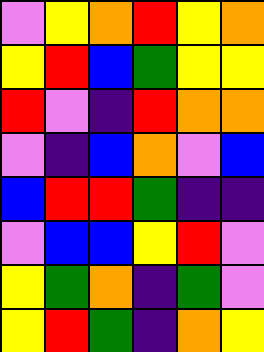[["violet", "yellow", "orange", "red", "yellow", "orange"], ["yellow", "red", "blue", "green", "yellow", "yellow"], ["red", "violet", "indigo", "red", "orange", "orange"], ["violet", "indigo", "blue", "orange", "violet", "blue"], ["blue", "red", "red", "green", "indigo", "indigo"], ["violet", "blue", "blue", "yellow", "red", "violet"], ["yellow", "green", "orange", "indigo", "green", "violet"], ["yellow", "red", "green", "indigo", "orange", "yellow"]]